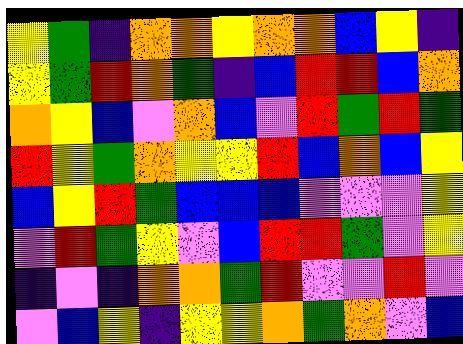[["yellow", "green", "indigo", "orange", "orange", "yellow", "orange", "orange", "blue", "yellow", "indigo"], ["yellow", "green", "red", "orange", "green", "indigo", "blue", "red", "red", "blue", "orange"], ["orange", "yellow", "blue", "violet", "orange", "blue", "violet", "red", "green", "red", "green"], ["red", "yellow", "green", "orange", "yellow", "yellow", "red", "blue", "orange", "blue", "yellow"], ["blue", "yellow", "red", "green", "blue", "blue", "blue", "violet", "violet", "violet", "yellow"], ["violet", "red", "green", "yellow", "violet", "blue", "red", "red", "green", "violet", "yellow"], ["indigo", "violet", "indigo", "orange", "orange", "green", "red", "violet", "violet", "red", "violet"], ["violet", "blue", "yellow", "indigo", "yellow", "yellow", "orange", "green", "orange", "violet", "blue"]]